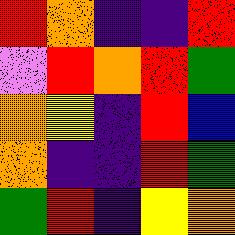[["red", "orange", "indigo", "indigo", "red"], ["violet", "red", "orange", "red", "green"], ["orange", "yellow", "indigo", "red", "blue"], ["orange", "indigo", "indigo", "red", "green"], ["green", "red", "indigo", "yellow", "orange"]]